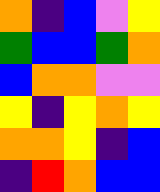[["orange", "indigo", "blue", "violet", "yellow"], ["green", "blue", "blue", "green", "orange"], ["blue", "orange", "orange", "violet", "violet"], ["yellow", "indigo", "yellow", "orange", "yellow"], ["orange", "orange", "yellow", "indigo", "blue"], ["indigo", "red", "orange", "blue", "blue"]]